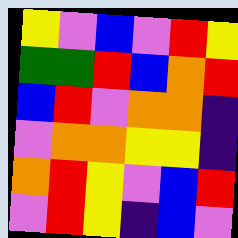[["yellow", "violet", "blue", "violet", "red", "yellow"], ["green", "green", "red", "blue", "orange", "red"], ["blue", "red", "violet", "orange", "orange", "indigo"], ["violet", "orange", "orange", "yellow", "yellow", "indigo"], ["orange", "red", "yellow", "violet", "blue", "red"], ["violet", "red", "yellow", "indigo", "blue", "violet"]]